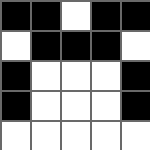[["black", "black", "white", "black", "black"], ["white", "black", "black", "black", "white"], ["black", "white", "white", "white", "black"], ["black", "white", "white", "white", "black"], ["white", "white", "white", "white", "white"]]